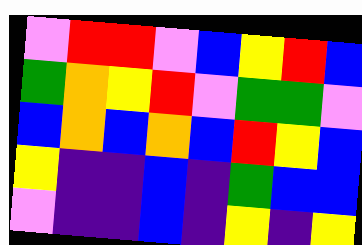[["violet", "red", "red", "violet", "blue", "yellow", "red", "blue"], ["green", "orange", "yellow", "red", "violet", "green", "green", "violet"], ["blue", "orange", "blue", "orange", "blue", "red", "yellow", "blue"], ["yellow", "indigo", "indigo", "blue", "indigo", "green", "blue", "blue"], ["violet", "indigo", "indigo", "blue", "indigo", "yellow", "indigo", "yellow"]]